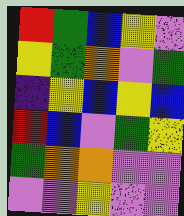[["red", "green", "blue", "yellow", "violet"], ["yellow", "green", "orange", "violet", "green"], ["indigo", "yellow", "blue", "yellow", "blue"], ["red", "blue", "violet", "green", "yellow"], ["green", "orange", "orange", "violet", "violet"], ["violet", "violet", "yellow", "violet", "violet"]]